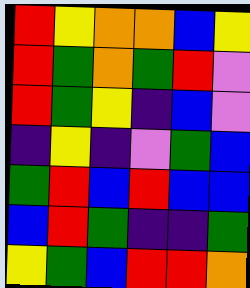[["red", "yellow", "orange", "orange", "blue", "yellow"], ["red", "green", "orange", "green", "red", "violet"], ["red", "green", "yellow", "indigo", "blue", "violet"], ["indigo", "yellow", "indigo", "violet", "green", "blue"], ["green", "red", "blue", "red", "blue", "blue"], ["blue", "red", "green", "indigo", "indigo", "green"], ["yellow", "green", "blue", "red", "red", "orange"]]